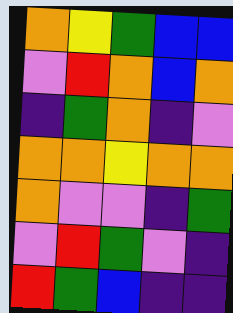[["orange", "yellow", "green", "blue", "blue"], ["violet", "red", "orange", "blue", "orange"], ["indigo", "green", "orange", "indigo", "violet"], ["orange", "orange", "yellow", "orange", "orange"], ["orange", "violet", "violet", "indigo", "green"], ["violet", "red", "green", "violet", "indigo"], ["red", "green", "blue", "indigo", "indigo"]]